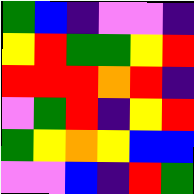[["green", "blue", "indigo", "violet", "violet", "indigo"], ["yellow", "red", "green", "green", "yellow", "red"], ["red", "red", "red", "orange", "red", "indigo"], ["violet", "green", "red", "indigo", "yellow", "red"], ["green", "yellow", "orange", "yellow", "blue", "blue"], ["violet", "violet", "blue", "indigo", "red", "green"]]